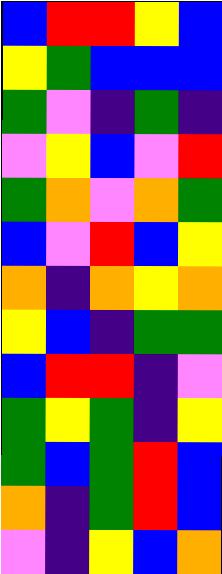[["blue", "red", "red", "yellow", "blue"], ["yellow", "green", "blue", "blue", "blue"], ["green", "violet", "indigo", "green", "indigo"], ["violet", "yellow", "blue", "violet", "red"], ["green", "orange", "violet", "orange", "green"], ["blue", "violet", "red", "blue", "yellow"], ["orange", "indigo", "orange", "yellow", "orange"], ["yellow", "blue", "indigo", "green", "green"], ["blue", "red", "red", "indigo", "violet"], ["green", "yellow", "green", "indigo", "yellow"], ["green", "blue", "green", "red", "blue"], ["orange", "indigo", "green", "red", "blue"], ["violet", "indigo", "yellow", "blue", "orange"]]